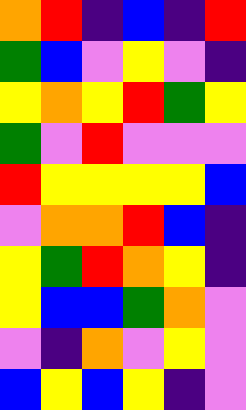[["orange", "red", "indigo", "blue", "indigo", "red"], ["green", "blue", "violet", "yellow", "violet", "indigo"], ["yellow", "orange", "yellow", "red", "green", "yellow"], ["green", "violet", "red", "violet", "violet", "violet"], ["red", "yellow", "yellow", "yellow", "yellow", "blue"], ["violet", "orange", "orange", "red", "blue", "indigo"], ["yellow", "green", "red", "orange", "yellow", "indigo"], ["yellow", "blue", "blue", "green", "orange", "violet"], ["violet", "indigo", "orange", "violet", "yellow", "violet"], ["blue", "yellow", "blue", "yellow", "indigo", "violet"]]